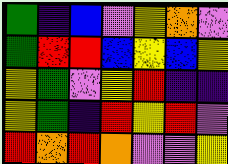[["green", "indigo", "blue", "violet", "yellow", "orange", "violet"], ["green", "red", "red", "blue", "yellow", "blue", "yellow"], ["yellow", "green", "violet", "yellow", "red", "indigo", "indigo"], ["yellow", "green", "indigo", "red", "yellow", "red", "violet"], ["red", "orange", "red", "orange", "violet", "violet", "yellow"]]